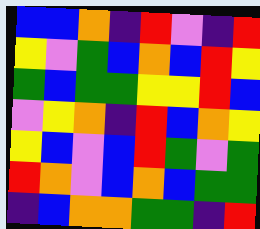[["blue", "blue", "orange", "indigo", "red", "violet", "indigo", "red"], ["yellow", "violet", "green", "blue", "orange", "blue", "red", "yellow"], ["green", "blue", "green", "green", "yellow", "yellow", "red", "blue"], ["violet", "yellow", "orange", "indigo", "red", "blue", "orange", "yellow"], ["yellow", "blue", "violet", "blue", "red", "green", "violet", "green"], ["red", "orange", "violet", "blue", "orange", "blue", "green", "green"], ["indigo", "blue", "orange", "orange", "green", "green", "indigo", "red"]]